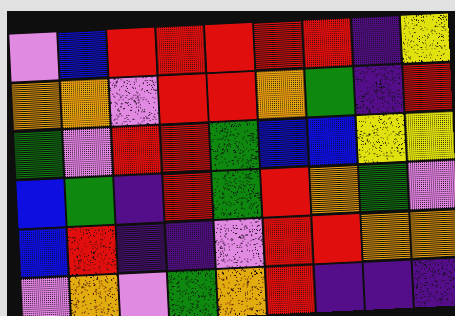[["violet", "blue", "red", "red", "red", "red", "red", "indigo", "yellow"], ["orange", "orange", "violet", "red", "red", "orange", "green", "indigo", "red"], ["green", "violet", "red", "red", "green", "blue", "blue", "yellow", "yellow"], ["blue", "green", "indigo", "red", "green", "red", "orange", "green", "violet"], ["blue", "red", "indigo", "indigo", "violet", "red", "red", "orange", "orange"], ["violet", "orange", "violet", "green", "orange", "red", "indigo", "indigo", "indigo"]]